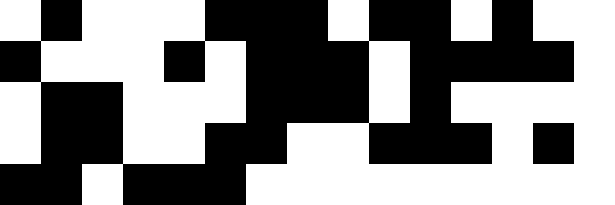[["white", "black", "white", "white", "white", "black", "black", "black", "white", "black", "black", "white", "black", "white", "white"], ["black", "white", "white", "white", "black", "white", "black", "black", "black", "white", "black", "black", "black", "black", "white"], ["white", "black", "black", "white", "white", "white", "black", "black", "black", "white", "black", "white", "white", "white", "white"], ["white", "black", "black", "white", "white", "black", "black", "white", "white", "black", "black", "black", "white", "black", "white"], ["black", "black", "white", "black", "black", "black", "white", "white", "white", "white", "white", "white", "white", "white", "white"]]